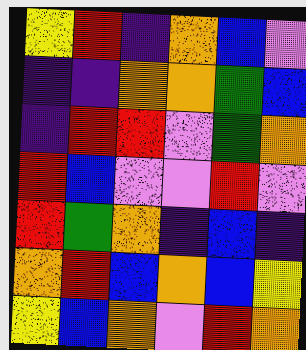[["yellow", "red", "indigo", "orange", "blue", "violet"], ["indigo", "indigo", "orange", "orange", "green", "blue"], ["indigo", "red", "red", "violet", "green", "orange"], ["red", "blue", "violet", "violet", "red", "violet"], ["red", "green", "orange", "indigo", "blue", "indigo"], ["orange", "red", "blue", "orange", "blue", "yellow"], ["yellow", "blue", "orange", "violet", "red", "orange"]]